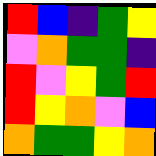[["red", "blue", "indigo", "green", "yellow"], ["violet", "orange", "green", "green", "indigo"], ["red", "violet", "yellow", "green", "red"], ["red", "yellow", "orange", "violet", "blue"], ["orange", "green", "green", "yellow", "orange"]]